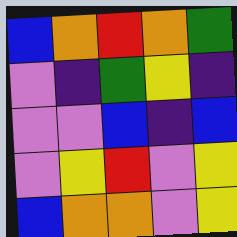[["blue", "orange", "red", "orange", "green"], ["violet", "indigo", "green", "yellow", "indigo"], ["violet", "violet", "blue", "indigo", "blue"], ["violet", "yellow", "red", "violet", "yellow"], ["blue", "orange", "orange", "violet", "yellow"]]